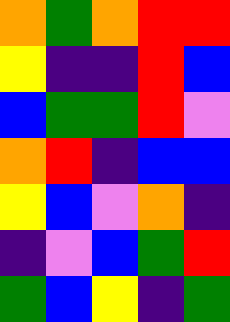[["orange", "green", "orange", "red", "red"], ["yellow", "indigo", "indigo", "red", "blue"], ["blue", "green", "green", "red", "violet"], ["orange", "red", "indigo", "blue", "blue"], ["yellow", "blue", "violet", "orange", "indigo"], ["indigo", "violet", "blue", "green", "red"], ["green", "blue", "yellow", "indigo", "green"]]